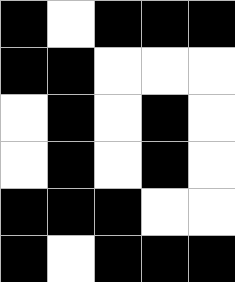[["black", "white", "black", "black", "black"], ["black", "black", "white", "white", "white"], ["white", "black", "white", "black", "white"], ["white", "black", "white", "black", "white"], ["black", "black", "black", "white", "white"], ["black", "white", "black", "black", "black"]]